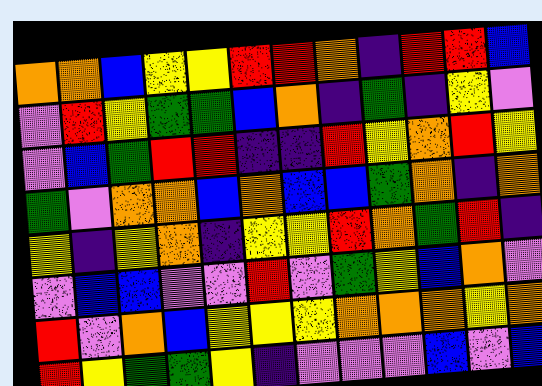[["orange", "orange", "blue", "yellow", "yellow", "red", "red", "orange", "indigo", "red", "red", "blue"], ["violet", "red", "yellow", "green", "green", "blue", "orange", "indigo", "green", "indigo", "yellow", "violet"], ["violet", "blue", "green", "red", "red", "indigo", "indigo", "red", "yellow", "orange", "red", "yellow"], ["green", "violet", "orange", "orange", "blue", "orange", "blue", "blue", "green", "orange", "indigo", "orange"], ["yellow", "indigo", "yellow", "orange", "indigo", "yellow", "yellow", "red", "orange", "green", "red", "indigo"], ["violet", "blue", "blue", "violet", "violet", "red", "violet", "green", "yellow", "blue", "orange", "violet"], ["red", "violet", "orange", "blue", "yellow", "yellow", "yellow", "orange", "orange", "orange", "yellow", "orange"], ["red", "yellow", "green", "green", "yellow", "indigo", "violet", "violet", "violet", "blue", "violet", "blue"]]